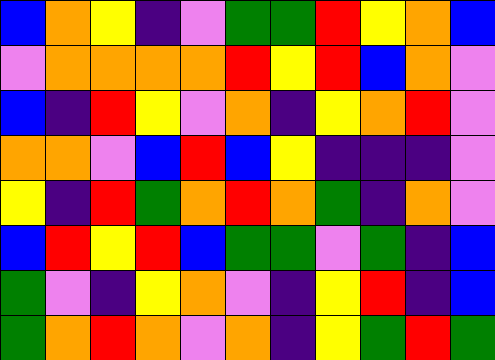[["blue", "orange", "yellow", "indigo", "violet", "green", "green", "red", "yellow", "orange", "blue"], ["violet", "orange", "orange", "orange", "orange", "red", "yellow", "red", "blue", "orange", "violet"], ["blue", "indigo", "red", "yellow", "violet", "orange", "indigo", "yellow", "orange", "red", "violet"], ["orange", "orange", "violet", "blue", "red", "blue", "yellow", "indigo", "indigo", "indigo", "violet"], ["yellow", "indigo", "red", "green", "orange", "red", "orange", "green", "indigo", "orange", "violet"], ["blue", "red", "yellow", "red", "blue", "green", "green", "violet", "green", "indigo", "blue"], ["green", "violet", "indigo", "yellow", "orange", "violet", "indigo", "yellow", "red", "indigo", "blue"], ["green", "orange", "red", "orange", "violet", "orange", "indigo", "yellow", "green", "red", "green"]]